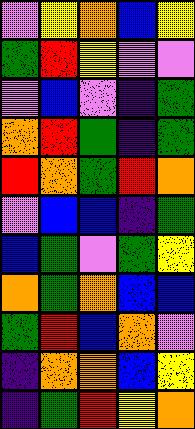[["violet", "yellow", "orange", "blue", "yellow"], ["green", "red", "yellow", "violet", "violet"], ["violet", "blue", "violet", "indigo", "green"], ["orange", "red", "green", "indigo", "green"], ["red", "orange", "green", "red", "orange"], ["violet", "blue", "blue", "indigo", "green"], ["blue", "green", "violet", "green", "yellow"], ["orange", "green", "orange", "blue", "blue"], ["green", "red", "blue", "orange", "violet"], ["indigo", "orange", "orange", "blue", "yellow"], ["indigo", "green", "red", "yellow", "orange"]]